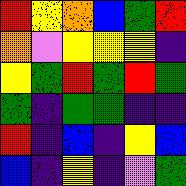[["red", "yellow", "orange", "blue", "green", "red"], ["orange", "violet", "yellow", "yellow", "yellow", "indigo"], ["yellow", "green", "red", "green", "red", "green"], ["green", "indigo", "green", "green", "indigo", "indigo"], ["red", "indigo", "blue", "indigo", "yellow", "blue"], ["blue", "indigo", "yellow", "indigo", "violet", "green"]]